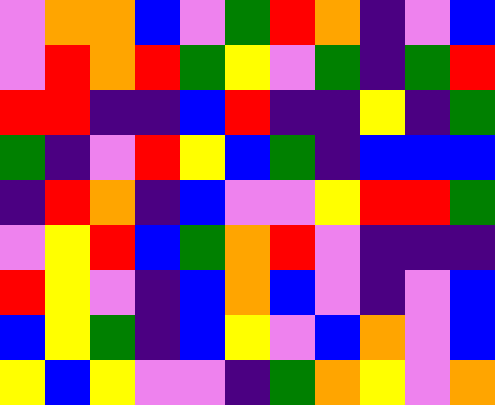[["violet", "orange", "orange", "blue", "violet", "green", "red", "orange", "indigo", "violet", "blue"], ["violet", "red", "orange", "red", "green", "yellow", "violet", "green", "indigo", "green", "red"], ["red", "red", "indigo", "indigo", "blue", "red", "indigo", "indigo", "yellow", "indigo", "green"], ["green", "indigo", "violet", "red", "yellow", "blue", "green", "indigo", "blue", "blue", "blue"], ["indigo", "red", "orange", "indigo", "blue", "violet", "violet", "yellow", "red", "red", "green"], ["violet", "yellow", "red", "blue", "green", "orange", "red", "violet", "indigo", "indigo", "indigo"], ["red", "yellow", "violet", "indigo", "blue", "orange", "blue", "violet", "indigo", "violet", "blue"], ["blue", "yellow", "green", "indigo", "blue", "yellow", "violet", "blue", "orange", "violet", "blue"], ["yellow", "blue", "yellow", "violet", "violet", "indigo", "green", "orange", "yellow", "violet", "orange"]]